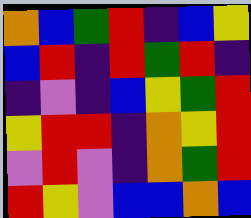[["orange", "blue", "green", "red", "indigo", "blue", "yellow"], ["blue", "red", "indigo", "red", "green", "red", "indigo"], ["indigo", "violet", "indigo", "blue", "yellow", "green", "red"], ["yellow", "red", "red", "indigo", "orange", "yellow", "red"], ["violet", "red", "violet", "indigo", "orange", "green", "red"], ["red", "yellow", "violet", "blue", "blue", "orange", "blue"]]